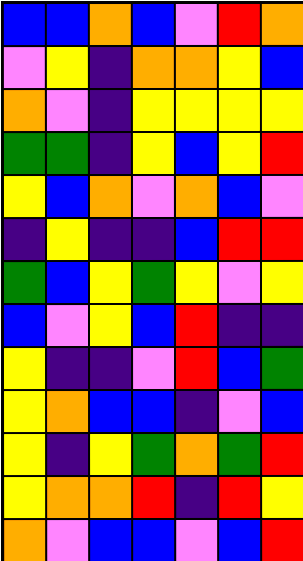[["blue", "blue", "orange", "blue", "violet", "red", "orange"], ["violet", "yellow", "indigo", "orange", "orange", "yellow", "blue"], ["orange", "violet", "indigo", "yellow", "yellow", "yellow", "yellow"], ["green", "green", "indigo", "yellow", "blue", "yellow", "red"], ["yellow", "blue", "orange", "violet", "orange", "blue", "violet"], ["indigo", "yellow", "indigo", "indigo", "blue", "red", "red"], ["green", "blue", "yellow", "green", "yellow", "violet", "yellow"], ["blue", "violet", "yellow", "blue", "red", "indigo", "indigo"], ["yellow", "indigo", "indigo", "violet", "red", "blue", "green"], ["yellow", "orange", "blue", "blue", "indigo", "violet", "blue"], ["yellow", "indigo", "yellow", "green", "orange", "green", "red"], ["yellow", "orange", "orange", "red", "indigo", "red", "yellow"], ["orange", "violet", "blue", "blue", "violet", "blue", "red"]]